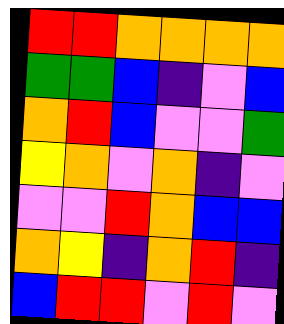[["red", "red", "orange", "orange", "orange", "orange"], ["green", "green", "blue", "indigo", "violet", "blue"], ["orange", "red", "blue", "violet", "violet", "green"], ["yellow", "orange", "violet", "orange", "indigo", "violet"], ["violet", "violet", "red", "orange", "blue", "blue"], ["orange", "yellow", "indigo", "orange", "red", "indigo"], ["blue", "red", "red", "violet", "red", "violet"]]